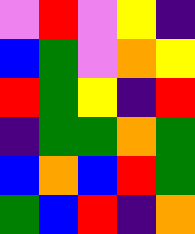[["violet", "red", "violet", "yellow", "indigo"], ["blue", "green", "violet", "orange", "yellow"], ["red", "green", "yellow", "indigo", "red"], ["indigo", "green", "green", "orange", "green"], ["blue", "orange", "blue", "red", "green"], ["green", "blue", "red", "indigo", "orange"]]